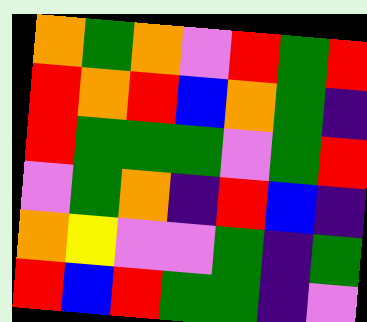[["orange", "green", "orange", "violet", "red", "green", "red"], ["red", "orange", "red", "blue", "orange", "green", "indigo"], ["red", "green", "green", "green", "violet", "green", "red"], ["violet", "green", "orange", "indigo", "red", "blue", "indigo"], ["orange", "yellow", "violet", "violet", "green", "indigo", "green"], ["red", "blue", "red", "green", "green", "indigo", "violet"]]